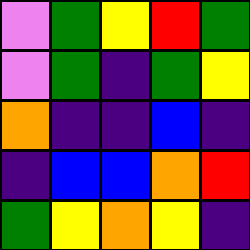[["violet", "green", "yellow", "red", "green"], ["violet", "green", "indigo", "green", "yellow"], ["orange", "indigo", "indigo", "blue", "indigo"], ["indigo", "blue", "blue", "orange", "red"], ["green", "yellow", "orange", "yellow", "indigo"]]